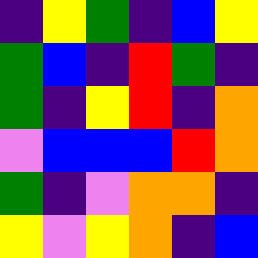[["indigo", "yellow", "green", "indigo", "blue", "yellow"], ["green", "blue", "indigo", "red", "green", "indigo"], ["green", "indigo", "yellow", "red", "indigo", "orange"], ["violet", "blue", "blue", "blue", "red", "orange"], ["green", "indigo", "violet", "orange", "orange", "indigo"], ["yellow", "violet", "yellow", "orange", "indigo", "blue"]]